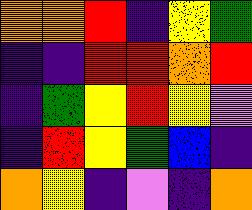[["orange", "orange", "red", "indigo", "yellow", "green"], ["indigo", "indigo", "red", "red", "orange", "red"], ["indigo", "green", "yellow", "red", "yellow", "violet"], ["indigo", "red", "yellow", "green", "blue", "indigo"], ["orange", "yellow", "indigo", "violet", "indigo", "orange"]]